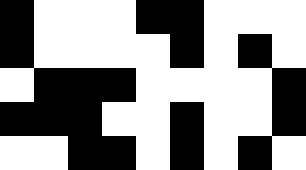[["black", "white", "white", "white", "black", "black", "white", "white", "white"], ["black", "white", "white", "white", "white", "black", "white", "black", "white"], ["white", "black", "black", "black", "white", "white", "white", "white", "black"], ["black", "black", "black", "white", "white", "black", "white", "white", "black"], ["white", "white", "black", "black", "white", "black", "white", "black", "white"]]